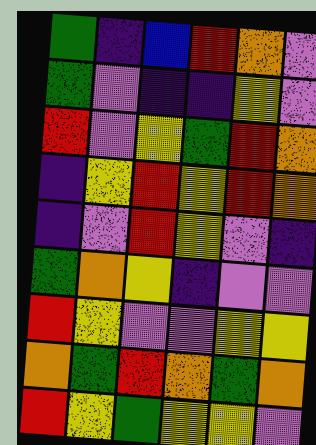[["green", "indigo", "blue", "red", "orange", "violet"], ["green", "violet", "indigo", "indigo", "yellow", "violet"], ["red", "violet", "yellow", "green", "red", "orange"], ["indigo", "yellow", "red", "yellow", "red", "orange"], ["indigo", "violet", "red", "yellow", "violet", "indigo"], ["green", "orange", "yellow", "indigo", "violet", "violet"], ["red", "yellow", "violet", "violet", "yellow", "yellow"], ["orange", "green", "red", "orange", "green", "orange"], ["red", "yellow", "green", "yellow", "yellow", "violet"]]